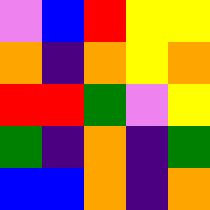[["violet", "blue", "red", "yellow", "yellow"], ["orange", "indigo", "orange", "yellow", "orange"], ["red", "red", "green", "violet", "yellow"], ["green", "indigo", "orange", "indigo", "green"], ["blue", "blue", "orange", "indigo", "orange"]]